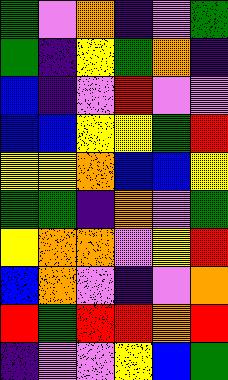[["green", "violet", "orange", "indigo", "violet", "green"], ["green", "indigo", "yellow", "green", "orange", "indigo"], ["blue", "indigo", "violet", "red", "violet", "violet"], ["blue", "blue", "yellow", "yellow", "green", "red"], ["yellow", "yellow", "orange", "blue", "blue", "yellow"], ["green", "green", "indigo", "orange", "violet", "green"], ["yellow", "orange", "orange", "violet", "yellow", "red"], ["blue", "orange", "violet", "indigo", "violet", "orange"], ["red", "green", "red", "red", "orange", "red"], ["indigo", "violet", "violet", "yellow", "blue", "green"]]